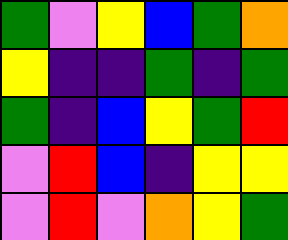[["green", "violet", "yellow", "blue", "green", "orange"], ["yellow", "indigo", "indigo", "green", "indigo", "green"], ["green", "indigo", "blue", "yellow", "green", "red"], ["violet", "red", "blue", "indigo", "yellow", "yellow"], ["violet", "red", "violet", "orange", "yellow", "green"]]